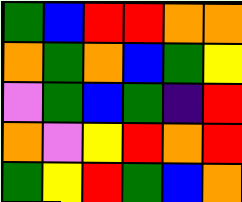[["green", "blue", "red", "red", "orange", "orange"], ["orange", "green", "orange", "blue", "green", "yellow"], ["violet", "green", "blue", "green", "indigo", "red"], ["orange", "violet", "yellow", "red", "orange", "red"], ["green", "yellow", "red", "green", "blue", "orange"]]